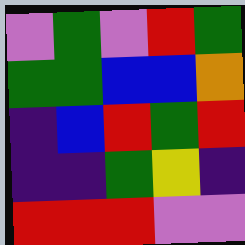[["violet", "green", "violet", "red", "green"], ["green", "green", "blue", "blue", "orange"], ["indigo", "blue", "red", "green", "red"], ["indigo", "indigo", "green", "yellow", "indigo"], ["red", "red", "red", "violet", "violet"]]